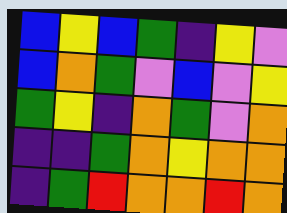[["blue", "yellow", "blue", "green", "indigo", "yellow", "violet"], ["blue", "orange", "green", "violet", "blue", "violet", "yellow"], ["green", "yellow", "indigo", "orange", "green", "violet", "orange"], ["indigo", "indigo", "green", "orange", "yellow", "orange", "orange"], ["indigo", "green", "red", "orange", "orange", "red", "orange"]]